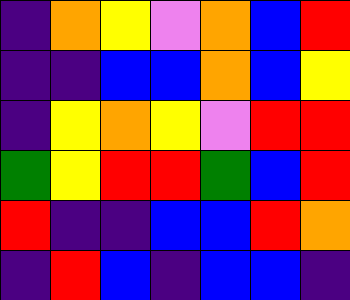[["indigo", "orange", "yellow", "violet", "orange", "blue", "red"], ["indigo", "indigo", "blue", "blue", "orange", "blue", "yellow"], ["indigo", "yellow", "orange", "yellow", "violet", "red", "red"], ["green", "yellow", "red", "red", "green", "blue", "red"], ["red", "indigo", "indigo", "blue", "blue", "red", "orange"], ["indigo", "red", "blue", "indigo", "blue", "blue", "indigo"]]